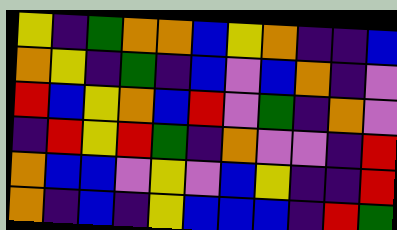[["yellow", "indigo", "green", "orange", "orange", "blue", "yellow", "orange", "indigo", "indigo", "blue"], ["orange", "yellow", "indigo", "green", "indigo", "blue", "violet", "blue", "orange", "indigo", "violet"], ["red", "blue", "yellow", "orange", "blue", "red", "violet", "green", "indigo", "orange", "violet"], ["indigo", "red", "yellow", "red", "green", "indigo", "orange", "violet", "violet", "indigo", "red"], ["orange", "blue", "blue", "violet", "yellow", "violet", "blue", "yellow", "indigo", "indigo", "red"], ["orange", "indigo", "blue", "indigo", "yellow", "blue", "blue", "blue", "indigo", "red", "green"]]